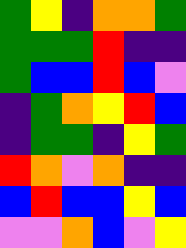[["green", "yellow", "indigo", "orange", "orange", "green"], ["green", "green", "green", "red", "indigo", "indigo"], ["green", "blue", "blue", "red", "blue", "violet"], ["indigo", "green", "orange", "yellow", "red", "blue"], ["indigo", "green", "green", "indigo", "yellow", "green"], ["red", "orange", "violet", "orange", "indigo", "indigo"], ["blue", "red", "blue", "blue", "yellow", "blue"], ["violet", "violet", "orange", "blue", "violet", "yellow"]]